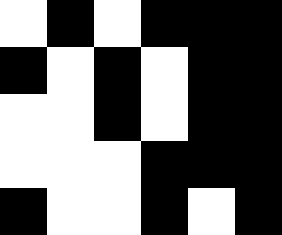[["white", "black", "white", "black", "black", "black"], ["black", "white", "black", "white", "black", "black"], ["white", "white", "black", "white", "black", "black"], ["white", "white", "white", "black", "black", "black"], ["black", "white", "white", "black", "white", "black"]]